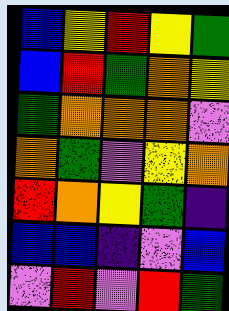[["blue", "yellow", "red", "yellow", "green"], ["blue", "red", "green", "orange", "yellow"], ["green", "orange", "orange", "orange", "violet"], ["orange", "green", "violet", "yellow", "orange"], ["red", "orange", "yellow", "green", "indigo"], ["blue", "blue", "indigo", "violet", "blue"], ["violet", "red", "violet", "red", "green"]]